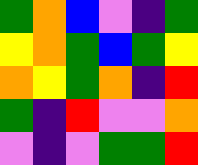[["green", "orange", "blue", "violet", "indigo", "green"], ["yellow", "orange", "green", "blue", "green", "yellow"], ["orange", "yellow", "green", "orange", "indigo", "red"], ["green", "indigo", "red", "violet", "violet", "orange"], ["violet", "indigo", "violet", "green", "green", "red"]]